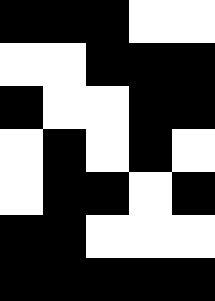[["black", "black", "black", "white", "white"], ["white", "white", "black", "black", "black"], ["black", "white", "white", "black", "black"], ["white", "black", "white", "black", "white"], ["white", "black", "black", "white", "black"], ["black", "black", "white", "white", "white"], ["black", "black", "black", "black", "black"]]